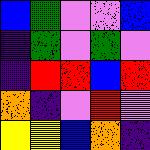[["blue", "green", "violet", "violet", "blue"], ["indigo", "green", "violet", "green", "violet"], ["indigo", "red", "red", "blue", "red"], ["orange", "indigo", "violet", "red", "violet"], ["yellow", "yellow", "blue", "orange", "indigo"]]